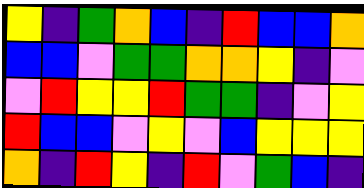[["yellow", "indigo", "green", "orange", "blue", "indigo", "red", "blue", "blue", "orange"], ["blue", "blue", "violet", "green", "green", "orange", "orange", "yellow", "indigo", "violet"], ["violet", "red", "yellow", "yellow", "red", "green", "green", "indigo", "violet", "yellow"], ["red", "blue", "blue", "violet", "yellow", "violet", "blue", "yellow", "yellow", "yellow"], ["orange", "indigo", "red", "yellow", "indigo", "red", "violet", "green", "blue", "indigo"]]